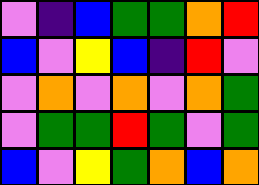[["violet", "indigo", "blue", "green", "green", "orange", "red"], ["blue", "violet", "yellow", "blue", "indigo", "red", "violet"], ["violet", "orange", "violet", "orange", "violet", "orange", "green"], ["violet", "green", "green", "red", "green", "violet", "green"], ["blue", "violet", "yellow", "green", "orange", "blue", "orange"]]